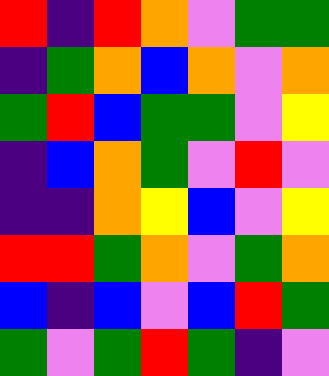[["red", "indigo", "red", "orange", "violet", "green", "green"], ["indigo", "green", "orange", "blue", "orange", "violet", "orange"], ["green", "red", "blue", "green", "green", "violet", "yellow"], ["indigo", "blue", "orange", "green", "violet", "red", "violet"], ["indigo", "indigo", "orange", "yellow", "blue", "violet", "yellow"], ["red", "red", "green", "orange", "violet", "green", "orange"], ["blue", "indigo", "blue", "violet", "blue", "red", "green"], ["green", "violet", "green", "red", "green", "indigo", "violet"]]